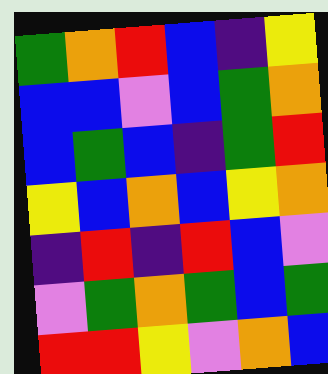[["green", "orange", "red", "blue", "indigo", "yellow"], ["blue", "blue", "violet", "blue", "green", "orange"], ["blue", "green", "blue", "indigo", "green", "red"], ["yellow", "blue", "orange", "blue", "yellow", "orange"], ["indigo", "red", "indigo", "red", "blue", "violet"], ["violet", "green", "orange", "green", "blue", "green"], ["red", "red", "yellow", "violet", "orange", "blue"]]